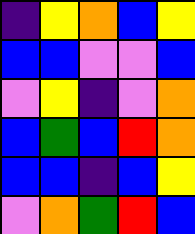[["indigo", "yellow", "orange", "blue", "yellow"], ["blue", "blue", "violet", "violet", "blue"], ["violet", "yellow", "indigo", "violet", "orange"], ["blue", "green", "blue", "red", "orange"], ["blue", "blue", "indigo", "blue", "yellow"], ["violet", "orange", "green", "red", "blue"]]